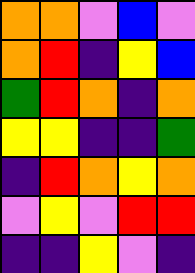[["orange", "orange", "violet", "blue", "violet"], ["orange", "red", "indigo", "yellow", "blue"], ["green", "red", "orange", "indigo", "orange"], ["yellow", "yellow", "indigo", "indigo", "green"], ["indigo", "red", "orange", "yellow", "orange"], ["violet", "yellow", "violet", "red", "red"], ["indigo", "indigo", "yellow", "violet", "indigo"]]